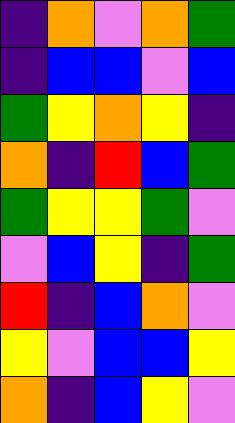[["indigo", "orange", "violet", "orange", "green"], ["indigo", "blue", "blue", "violet", "blue"], ["green", "yellow", "orange", "yellow", "indigo"], ["orange", "indigo", "red", "blue", "green"], ["green", "yellow", "yellow", "green", "violet"], ["violet", "blue", "yellow", "indigo", "green"], ["red", "indigo", "blue", "orange", "violet"], ["yellow", "violet", "blue", "blue", "yellow"], ["orange", "indigo", "blue", "yellow", "violet"]]